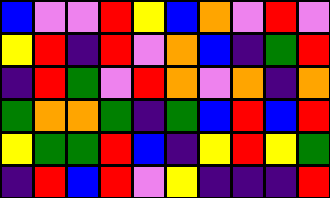[["blue", "violet", "violet", "red", "yellow", "blue", "orange", "violet", "red", "violet"], ["yellow", "red", "indigo", "red", "violet", "orange", "blue", "indigo", "green", "red"], ["indigo", "red", "green", "violet", "red", "orange", "violet", "orange", "indigo", "orange"], ["green", "orange", "orange", "green", "indigo", "green", "blue", "red", "blue", "red"], ["yellow", "green", "green", "red", "blue", "indigo", "yellow", "red", "yellow", "green"], ["indigo", "red", "blue", "red", "violet", "yellow", "indigo", "indigo", "indigo", "red"]]